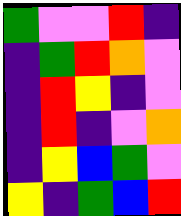[["green", "violet", "violet", "red", "indigo"], ["indigo", "green", "red", "orange", "violet"], ["indigo", "red", "yellow", "indigo", "violet"], ["indigo", "red", "indigo", "violet", "orange"], ["indigo", "yellow", "blue", "green", "violet"], ["yellow", "indigo", "green", "blue", "red"]]